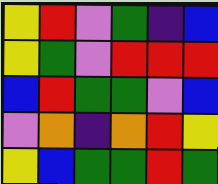[["yellow", "red", "violet", "green", "indigo", "blue"], ["yellow", "green", "violet", "red", "red", "red"], ["blue", "red", "green", "green", "violet", "blue"], ["violet", "orange", "indigo", "orange", "red", "yellow"], ["yellow", "blue", "green", "green", "red", "green"]]